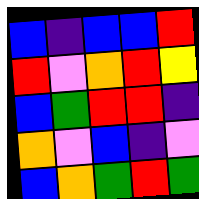[["blue", "indigo", "blue", "blue", "red"], ["red", "violet", "orange", "red", "yellow"], ["blue", "green", "red", "red", "indigo"], ["orange", "violet", "blue", "indigo", "violet"], ["blue", "orange", "green", "red", "green"]]